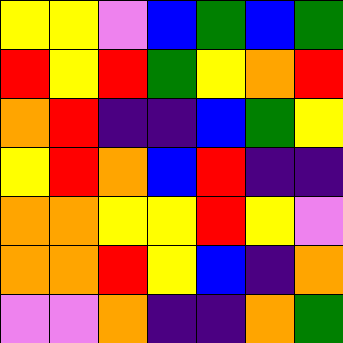[["yellow", "yellow", "violet", "blue", "green", "blue", "green"], ["red", "yellow", "red", "green", "yellow", "orange", "red"], ["orange", "red", "indigo", "indigo", "blue", "green", "yellow"], ["yellow", "red", "orange", "blue", "red", "indigo", "indigo"], ["orange", "orange", "yellow", "yellow", "red", "yellow", "violet"], ["orange", "orange", "red", "yellow", "blue", "indigo", "orange"], ["violet", "violet", "orange", "indigo", "indigo", "orange", "green"]]